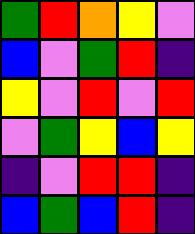[["green", "red", "orange", "yellow", "violet"], ["blue", "violet", "green", "red", "indigo"], ["yellow", "violet", "red", "violet", "red"], ["violet", "green", "yellow", "blue", "yellow"], ["indigo", "violet", "red", "red", "indigo"], ["blue", "green", "blue", "red", "indigo"]]